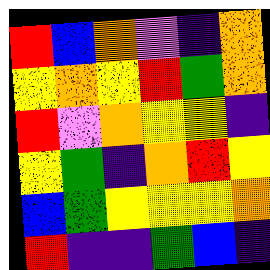[["red", "blue", "orange", "violet", "indigo", "orange"], ["yellow", "orange", "yellow", "red", "green", "orange"], ["red", "violet", "orange", "yellow", "yellow", "indigo"], ["yellow", "green", "indigo", "orange", "red", "yellow"], ["blue", "green", "yellow", "yellow", "yellow", "orange"], ["red", "indigo", "indigo", "green", "blue", "indigo"]]